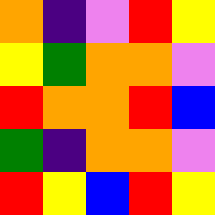[["orange", "indigo", "violet", "red", "yellow"], ["yellow", "green", "orange", "orange", "violet"], ["red", "orange", "orange", "red", "blue"], ["green", "indigo", "orange", "orange", "violet"], ["red", "yellow", "blue", "red", "yellow"]]